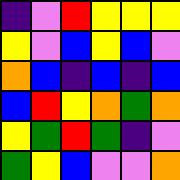[["indigo", "violet", "red", "yellow", "yellow", "yellow"], ["yellow", "violet", "blue", "yellow", "blue", "violet"], ["orange", "blue", "indigo", "blue", "indigo", "blue"], ["blue", "red", "yellow", "orange", "green", "orange"], ["yellow", "green", "red", "green", "indigo", "violet"], ["green", "yellow", "blue", "violet", "violet", "orange"]]